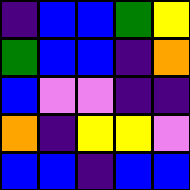[["indigo", "blue", "blue", "green", "yellow"], ["green", "blue", "blue", "indigo", "orange"], ["blue", "violet", "violet", "indigo", "indigo"], ["orange", "indigo", "yellow", "yellow", "violet"], ["blue", "blue", "indigo", "blue", "blue"]]